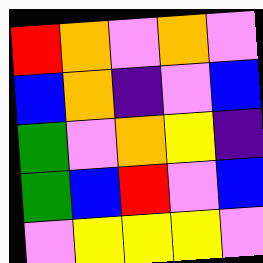[["red", "orange", "violet", "orange", "violet"], ["blue", "orange", "indigo", "violet", "blue"], ["green", "violet", "orange", "yellow", "indigo"], ["green", "blue", "red", "violet", "blue"], ["violet", "yellow", "yellow", "yellow", "violet"]]